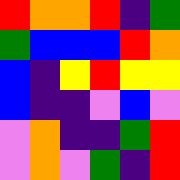[["red", "orange", "orange", "red", "indigo", "green"], ["green", "blue", "blue", "blue", "red", "orange"], ["blue", "indigo", "yellow", "red", "yellow", "yellow"], ["blue", "indigo", "indigo", "violet", "blue", "violet"], ["violet", "orange", "indigo", "indigo", "green", "red"], ["violet", "orange", "violet", "green", "indigo", "red"]]